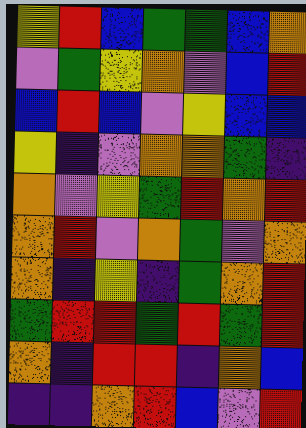[["yellow", "red", "blue", "green", "green", "blue", "orange"], ["violet", "green", "yellow", "orange", "violet", "blue", "red"], ["blue", "red", "blue", "violet", "yellow", "blue", "blue"], ["yellow", "indigo", "violet", "orange", "orange", "green", "indigo"], ["orange", "violet", "yellow", "green", "red", "orange", "red"], ["orange", "red", "violet", "orange", "green", "violet", "orange"], ["orange", "indigo", "yellow", "indigo", "green", "orange", "red"], ["green", "red", "red", "green", "red", "green", "red"], ["orange", "indigo", "red", "red", "indigo", "orange", "blue"], ["indigo", "indigo", "orange", "red", "blue", "violet", "red"]]